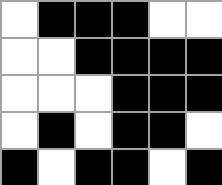[["white", "black", "black", "black", "white", "white"], ["white", "white", "black", "black", "black", "black"], ["white", "white", "white", "black", "black", "black"], ["white", "black", "white", "black", "black", "white"], ["black", "white", "black", "black", "white", "black"]]